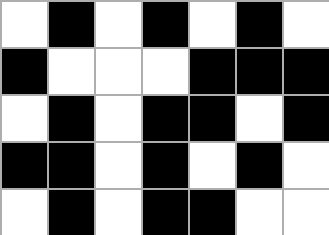[["white", "black", "white", "black", "white", "black", "white"], ["black", "white", "white", "white", "black", "black", "black"], ["white", "black", "white", "black", "black", "white", "black"], ["black", "black", "white", "black", "white", "black", "white"], ["white", "black", "white", "black", "black", "white", "white"]]